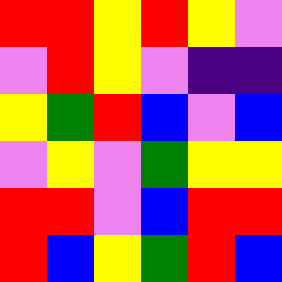[["red", "red", "yellow", "red", "yellow", "violet"], ["violet", "red", "yellow", "violet", "indigo", "indigo"], ["yellow", "green", "red", "blue", "violet", "blue"], ["violet", "yellow", "violet", "green", "yellow", "yellow"], ["red", "red", "violet", "blue", "red", "red"], ["red", "blue", "yellow", "green", "red", "blue"]]